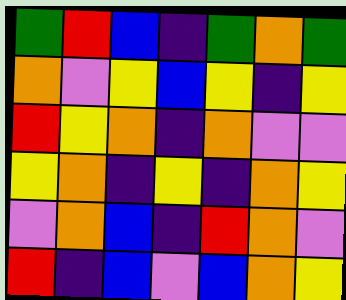[["green", "red", "blue", "indigo", "green", "orange", "green"], ["orange", "violet", "yellow", "blue", "yellow", "indigo", "yellow"], ["red", "yellow", "orange", "indigo", "orange", "violet", "violet"], ["yellow", "orange", "indigo", "yellow", "indigo", "orange", "yellow"], ["violet", "orange", "blue", "indigo", "red", "orange", "violet"], ["red", "indigo", "blue", "violet", "blue", "orange", "yellow"]]